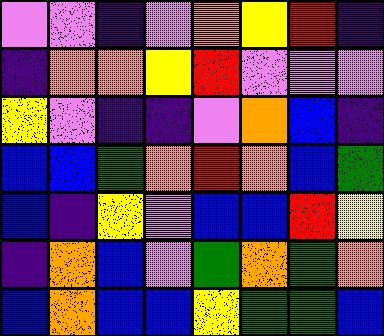[["violet", "violet", "indigo", "violet", "orange", "yellow", "red", "indigo"], ["indigo", "orange", "orange", "yellow", "red", "violet", "violet", "violet"], ["yellow", "violet", "indigo", "indigo", "violet", "orange", "blue", "indigo"], ["blue", "blue", "green", "orange", "red", "orange", "blue", "green"], ["blue", "indigo", "yellow", "violet", "blue", "blue", "red", "yellow"], ["indigo", "orange", "blue", "violet", "green", "orange", "green", "orange"], ["blue", "orange", "blue", "blue", "yellow", "green", "green", "blue"]]